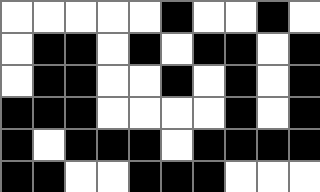[["white", "white", "white", "white", "white", "black", "white", "white", "black", "white"], ["white", "black", "black", "white", "black", "white", "black", "black", "white", "black"], ["white", "black", "black", "white", "white", "black", "white", "black", "white", "black"], ["black", "black", "black", "white", "white", "white", "white", "black", "white", "black"], ["black", "white", "black", "black", "black", "white", "black", "black", "black", "black"], ["black", "black", "white", "white", "black", "black", "black", "white", "white", "white"]]